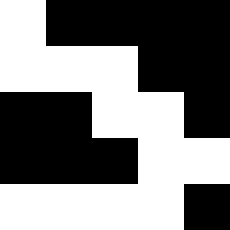[["white", "black", "black", "black", "black"], ["white", "white", "white", "black", "black"], ["black", "black", "white", "white", "black"], ["black", "black", "black", "white", "white"], ["white", "white", "white", "white", "black"]]